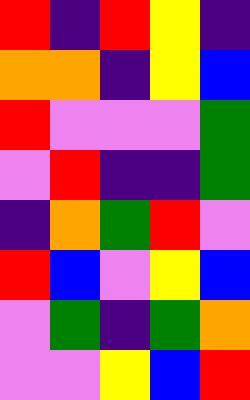[["red", "indigo", "red", "yellow", "indigo"], ["orange", "orange", "indigo", "yellow", "blue"], ["red", "violet", "violet", "violet", "green"], ["violet", "red", "indigo", "indigo", "green"], ["indigo", "orange", "green", "red", "violet"], ["red", "blue", "violet", "yellow", "blue"], ["violet", "green", "indigo", "green", "orange"], ["violet", "violet", "yellow", "blue", "red"]]